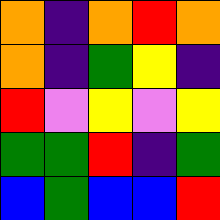[["orange", "indigo", "orange", "red", "orange"], ["orange", "indigo", "green", "yellow", "indigo"], ["red", "violet", "yellow", "violet", "yellow"], ["green", "green", "red", "indigo", "green"], ["blue", "green", "blue", "blue", "red"]]